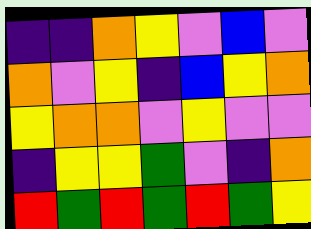[["indigo", "indigo", "orange", "yellow", "violet", "blue", "violet"], ["orange", "violet", "yellow", "indigo", "blue", "yellow", "orange"], ["yellow", "orange", "orange", "violet", "yellow", "violet", "violet"], ["indigo", "yellow", "yellow", "green", "violet", "indigo", "orange"], ["red", "green", "red", "green", "red", "green", "yellow"]]